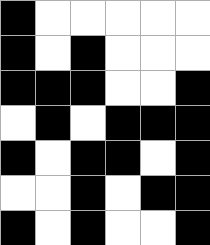[["black", "white", "white", "white", "white", "white"], ["black", "white", "black", "white", "white", "white"], ["black", "black", "black", "white", "white", "black"], ["white", "black", "white", "black", "black", "black"], ["black", "white", "black", "black", "white", "black"], ["white", "white", "black", "white", "black", "black"], ["black", "white", "black", "white", "white", "black"]]